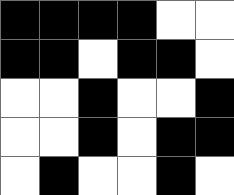[["black", "black", "black", "black", "white", "white"], ["black", "black", "white", "black", "black", "white"], ["white", "white", "black", "white", "white", "black"], ["white", "white", "black", "white", "black", "black"], ["white", "black", "white", "white", "black", "white"]]